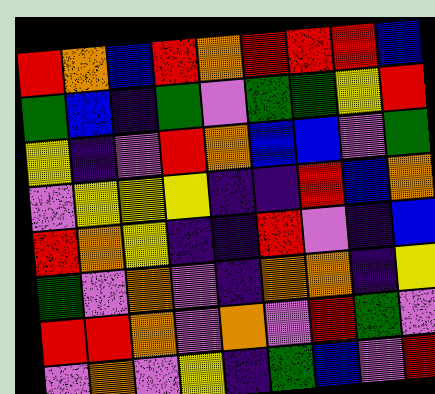[["red", "orange", "blue", "red", "orange", "red", "red", "red", "blue"], ["green", "blue", "indigo", "green", "violet", "green", "green", "yellow", "red"], ["yellow", "indigo", "violet", "red", "orange", "blue", "blue", "violet", "green"], ["violet", "yellow", "yellow", "yellow", "indigo", "indigo", "red", "blue", "orange"], ["red", "orange", "yellow", "indigo", "indigo", "red", "violet", "indigo", "blue"], ["green", "violet", "orange", "violet", "indigo", "orange", "orange", "indigo", "yellow"], ["red", "red", "orange", "violet", "orange", "violet", "red", "green", "violet"], ["violet", "orange", "violet", "yellow", "indigo", "green", "blue", "violet", "red"]]